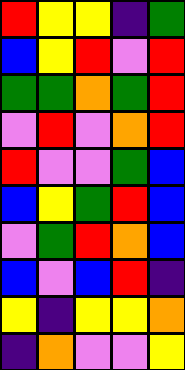[["red", "yellow", "yellow", "indigo", "green"], ["blue", "yellow", "red", "violet", "red"], ["green", "green", "orange", "green", "red"], ["violet", "red", "violet", "orange", "red"], ["red", "violet", "violet", "green", "blue"], ["blue", "yellow", "green", "red", "blue"], ["violet", "green", "red", "orange", "blue"], ["blue", "violet", "blue", "red", "indigo"], ["yellow", "indigo", "yellow", "yellow", "orange"], ["indigo", "orange", "violet", "violet", "yellow"]]